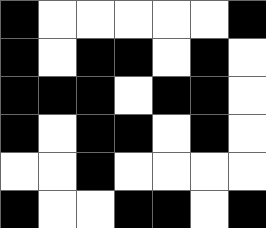[["black", "white", "white", "white", "white", "white", "black"], ["black", "white", "black", "black", "white", "black", "white"], ["black", "black", "black", "white", "black", "black", "white"], ["black", "white", "black", "black", "white", "black", "white"], ["white", "white", "black", "white", "white", "white", "white"], ["black", "white", "white", "black", "black", "white", "black"]]